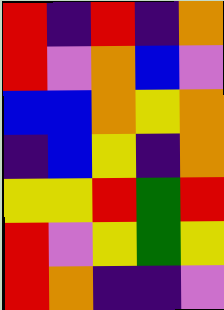[["red", "indigo", "red", "indigo", "orange"], ["red", "violet", "orange", "blue", "violet"], ["blue", "blue", "orange", "yellow", "orange"], ["indigo", "blue", "yellow", "indigo", "orange"], ["yellow", "yellow", "red", "green", "red"], ["red", "violet", "yellow", "green", "yellow"], ["red", "orange", "indigo", "indigo", "violet"]]